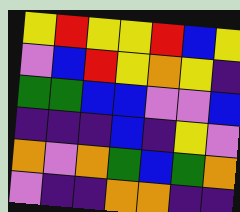[["yellow", "red", "yellow", "yellow", "red", "blue", "yellow"], ["violet", "blue", "red", "yellow", "orange", "yellow", "indigo"], ["green", "green", "blue", "blue", "violet", "violet", "blue"], ["indigo", "indigo", "indigo", "blue", "indigo", "yellow", "violet"], ["orange", "violet", "orange", "green", "blue", "green", "orange"], ["violet", "indigo", "indigo", "orange", "orange", "indigo", "indigo"]]